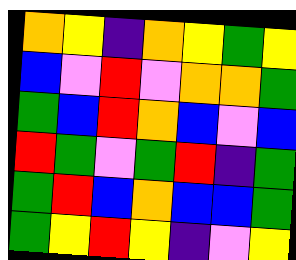[["orange", "yellow", "indigo", "orange", "yellow", "green", "yellow"], ["blue", "violet", "red", "violet", "orange", "orange", "green"], ["green", "blue", "red", "orange", "blue", "violet", "blue"], ["red", "green", "violet", "green", "red", "indigo", "green"], ["green", "red", "blue", "orange", "blue", "blue", "green"], ["green", "yellow", "red", "yellow", "indigo", "violet", "yellow"]]